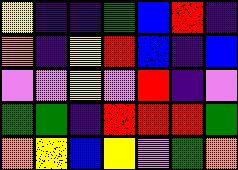[["yellow", "indigo", "indigo", "green", "blue", "red", "indigo"], ["orange", "indigo", "yellow", "red", "blue", "indigo", "blue"], ["violet", "violet", "yellow", "violet", "red", "indigo", "violet"], ["green", "green", "indigo", "red", "red", "red", "green"], ["orange", "yellow", "blue", "yellow", "violet", "green", "orange"]]